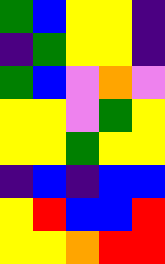[["green", "blue", "yellow", "yellow", "indigo"], ["indigo", "green", "yellow", "yellow", "indigo"], ["green", "blue", "violet", "orange", "violet"], ["yellow", "yellow", "violet", "green", "yellow"], ["yellow", "yellow", "green", "yellow", "yellow"], ["indigo", "blue", "indigo", "blue", "blue"], ["yellow", "red", "blue", "blue", "red"], ["yellow", "yellow", "orange", "red", "red"]]